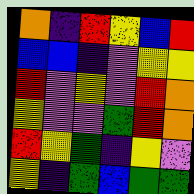[["orange", "indigo", "red", "yellow", "blue", "red"], ["blue", "blue", "indigo", "violet", "yellow", "yellow"], ["red", "violet", "yellow", "violet", "red", "orange"], ["yellow", "violet", "violet", "green", "red", "orange"], ["red", "yellow", "green", "indigo", "yellow", "violet"], ["yellow", "indigo", "green", "blue", "green", "green"]]